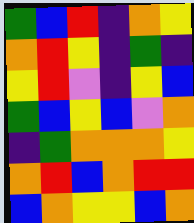[["green", "blue", "red", "indigo", "orange", "yellow"], ["orange", "red", "yellow", "indigo", "green", "indigo"], ["yellow", "red", "violet", "indigo", "yellow", "blue"], ["green", "blue", "yellow", "blue", "violet", "orange"], ["indigo", "green", "orange", "orange", "orange", "yellow"], ["orange", "red", "blue", "orange", "red", "red"], ["blue", "orange", "yellow", "yellow", "blue", "orange"]]